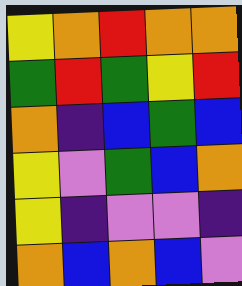[["yellow", "orange", "red", "orange", "orange"], ["green", "red", "green", "yellow", "red"], ["orange", "indigo", "blue", "green", "blue"], ["yellow", "violet", "green", "blue", "orange"], ["yellow", "indigo", "violet", "violet", "indigo"], ["orange", "blue", "orange", "blue", "violet"]]